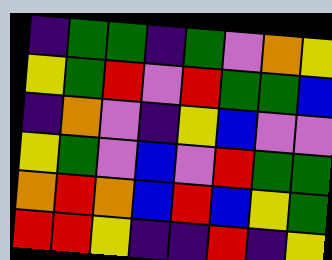[["indigo", "green", "green", "indigo", "green", "violet", "orange", "yellow"], ["yellow", "green", "red", "violet", "red", "green", "green", "blue"], ["indigo", "orange", "violet", "indigo", "yellow", "blue", "violet", "violet"], ["yellow", "green", "violet", "blue", "violet", "red", "green", "green"], ["orange", "red", "orange", "blue", "red", "blue", "yellow", "green"], ["red", "red", "yellow", "indigo", "indigo", "red", "indigo", "yellow"]]